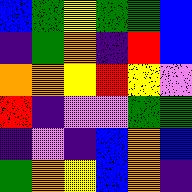[["blue", "green", "yellow", "green", "green", "blue"], ["indigo", "green", "orange", "indigo", "red", "blue"], ["orange", "orange", "yellow", "red", "yellow", "violet"], ["red", "indigo", "violet", "violet", "green", "green"], ["indigo", "violet", "indigo", "blue", "orange", "blue"], ["green", "orange", "yellow", "blue", "orange", "indigo"]]